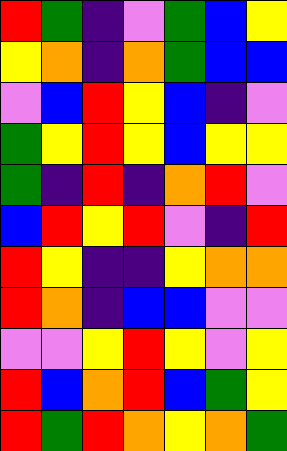[["red", "green", "indigo", "violet", "green", "blue", "yellow"], ["yellow", "orange", "indigo", "orange", "green", "blue", "blue"], ["violet", "blue", "red", "yellow", "blue", "indigo", "violet"], ["green", "yellow", "red", "yellow", "blue", "yellow", "yellow"], ["green", "indigo", "red", "indigo", "orange", "red", "violet"], ["blue", "red", "yellow", "red", "violet", "indigo", "red"], ["red", "yellow", "indigo", "indigo", "yellow", "orange", "orange"], ["red", "orange", "indigo", "blue", "blue", "violet", "violet"], ["violet", "violet", "yellow", "red", "yellow", "violet", "yellow"], ["red", "blue", "orange", "red", "blue", "green", "yellow"], ["red", "green", "red", "orange", "yellow", "orange", "green"]]